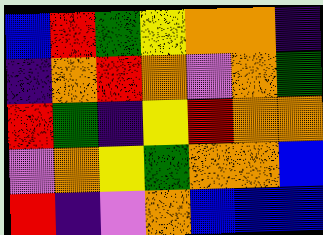[["blue", "red", "green", "yellow", "orange", "orange", "indigo"], ["indigo", "orange", "red", "orange", "violet", "orange", "green"], ["red", "green", "indigo", "yellow", "red", "orange", "orange"], ["violet", "orange", "yellow", "green", "orange", "orange", "blue"], ["red", "indigo", "violet", "orange", "blue", "blue", "blue"]]